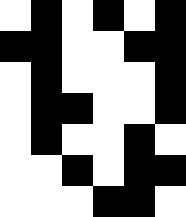[["white", "black", "white", "black", "white", "black"], ["black", "black", "white", "white", "black", "black"], ["white", "black", "white", "white", "white", "black"], ["white", "black", "black", "white", "white", "black"], ["white", "black", "white", "white", "black", "white"], ["white", "white", "black", "white", "black", "black"], ["white", "white", "white", "black", "black", "white"]]